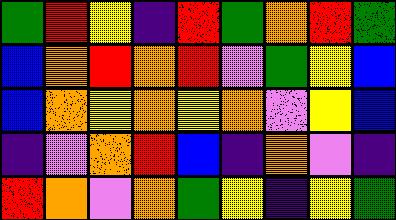[["green", "red", "yellow", "indigo", "red", "green", "orange", "red", "green"], ["blue", "orange", "red", "orange", "red", "violet", "green", "yellow", "blue"], ["blue", "orange", "yellow", "orange", "yellow", "orange", "violet", "yellow", "blue"], ["indigo", "violet", "orange", "red", "blue", "indigo", "orange", "violet", "indigo"], ["red", "orange", "violet", "orange", "green", "yellow", "indigo", "yellow", "green"]]